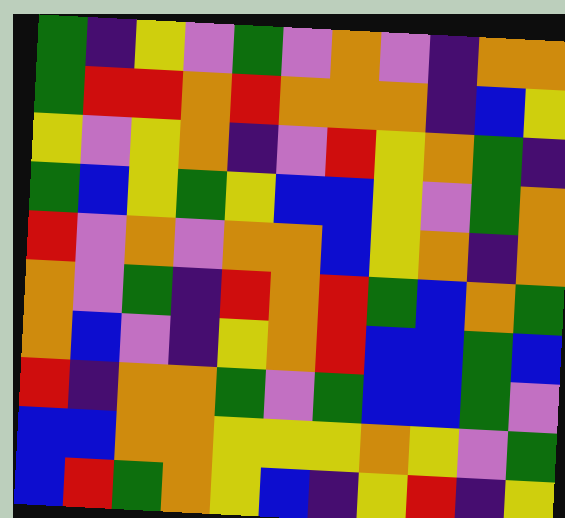[["green", "indigo", "yellow", "violet", "green", "violet", "orange", "violet", "indigo", "orange", "orange"], ["green", "red", "red", "orange", "red", "orange", "orange", "orange", "indigo", "blue", "yellow"], ["yellow", "violet", "yellow", "orange", "indigo", "violet", "red", "yellow", "orange", "green", "indigo"], ["green", "blue", "yellow", "green", "yellow", "blue", "blue", "yellow", "violet", "green", "orange"], ["red", "violet", "orange", "violet", "orange", "orange", "blue", "yellow", "orange", "indigo", "orange"], ["orange", "violet", "green", "indigo", "red", "orange", "red", "green", "blue", "orange", "green"], ["orange", "blue", "violet", "indigo", "yellow", "orange", "red", "blue", "blue", "green", "blue"], ["red", "indigo", "orange", "orange", "green", "violet", "green", "blue", "blue", "green", "violet"], ["blue", "blue", "orange", "orange", "yellow", "yellow", "yellow", "orange", "yellow", "violet", "green"], ["blue", "red", "green", "orange", "yellow", "blue", "indigo", "yellow", "red", "indigo", "yellow"]]